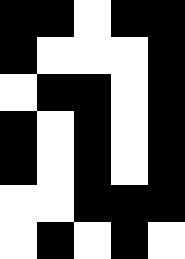[["black", "black", "white", "black", "black"], ["black", "white", "white", "white", "black"], ["white", "black", "black", "white", "black"], ["black", "white", "black", "white", "black"], ["black", "white", "black", "white", "black"], ["white", "white", "black", "black", "black"], ["white", "black", "white", "black", "white"]]